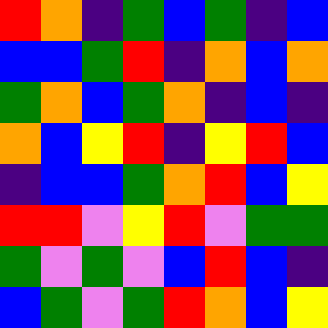[["red", "orange", "indigo", "green", "blue", "green", "indigo", "blue"], ["blue", "blue", "green", "red", "indigo", "orange", "blue", "orange"], ["green", "orange", "blue", "green", "orange", "indigo", "blue", "indigo"], ["orange", "blue", "yellow", "red", "indigo", "yellow", "red", "blue"], ["indigo", "blue", "blue", "green", "orange", "red", "blue", "yellow"], ["red", "red", "violet", "yellow", "red", "violet", "green", "green"], ["green", "violet", "green", "violet", "blue", "red", "blue", "indigo"], ["blue", "green", "violet", "green", "red", "orange", "blue", "yellow"]]